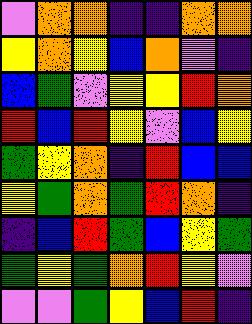[["violet", "orange", "orange", "indigo", "indigo", "orange", "orange"], ["yellow", "orange", "yellow", "blue", "orange", "violet", "indigo"], ["blue", "green", "violet", "yellow", "yellow", "red", "orange"], ["red", "blue", "red", "yellow", "violet", "blue", "yellow"], ["green", "yellow", "orange", "indigo", "red", "blue", "blue"], ["yellow", "green", "orange", "green", "red", "orange", "indigo"], ["indigo", "blue", "red", "green", "blue", "yellow", "green"], ["green", "yellow", "green", "orange", "red", "yellow", "violet"], ["violet", "violet", "green", "yellow", "blue", "red", "indigo"]]